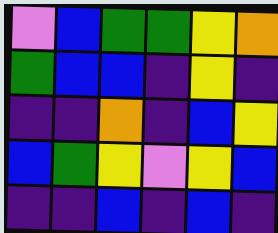[["violet", "blue", "green", "green", "yellow", "orange"], ["green", "blue", "blue", "indigo", "yellow", "indigo"], ["indigo", "indigo", "orange", "indigo", "blue", "yellow"], ["blue", "green", "yellow", "violet", "yellow", "blue"], ["indigo", "indigo", "blue", "indigo", "blue", "indigo"]]